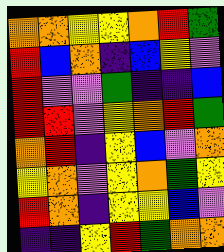[["orange", "orange", "yellow", "yellow", "orange", "red", "green"], ["red", "blue", "orange", "indigo", "blue", "yellow", "violet"], ["red", "violet", "violet", "green", "indigo", "indigo", "blue"], ["red", "red", "violet", "yellow", "orange", "red", "green"], ["orange", "red", "indigo", "yellow", "blue", "violet", "orange"], ["yellow", "orange", "violet", "yellow", "orange", "green", "yellow"], ["red", "orange", "indigo", "yellow", "yellow", "blue", "violet"], ["indigo", "indigo", "yellow", "red", "green", "orange", "orange"]]